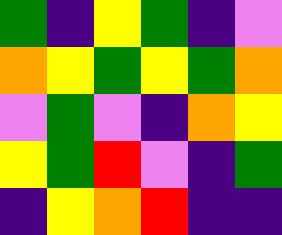[["green", "indigo", "yellow", "green", "indigo", "violet"], ["orange", "yellow", "green", "yellow", "green", "orange"], ["violet", "green", "violet", "indigo", "orange", "yellow"], ["yellow", "green", "red", "violet", "indigo", "green"], ["indigo", "yellow", "orange", "red", "indigo", "indigo"]]